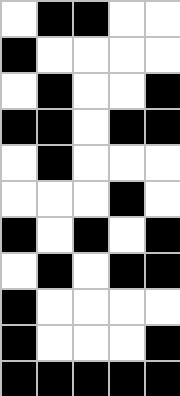[["white", "black", "black", "white", "white"], ["black", "white", "white", "white", "white"], ["white", "black", "white", "white", "black"], ["black", "black", "white", "black", "black"], ["white", "black", "white", "white", "white"], ["white", "white", "white", "black", "white"], ["black", "white", "black", "white", "black"], ["white", "black", "white", "black", "black"], ["black", "white", "white", "white", "white"], ["black", "white", "white", "white", "black"], ["black", "black", "black", "black", "black"]]